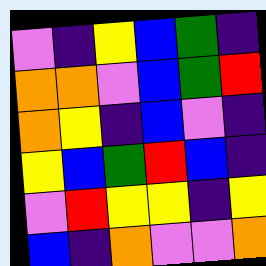[["violet", "indigo", "yellow", "blue", "green", "indigo"], ["orange", "orange", "violet", "blue", "green", "red"], ["orange", "yellow", "indigo", "blue", "violet", "indigo"], ["yellow", "blue", "green", "red", "blue", "indigo"], ["violet", "red", "yellow", "yellow", "indigo", "yellow"], ["blue", "indigo", "orange", "violet", "violet", "orange"]]